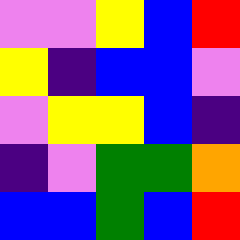[["violet", "violet", "yellow", "blue", "red"], ["yellow", "indigo", "blue", "blue", "violet"], ["violet", "yellow", "yellow", "blue", "indigo"], ["indigo", "violet", "green", "green", "orange"], ["blue", "blue", "green", "blue", "red"]]